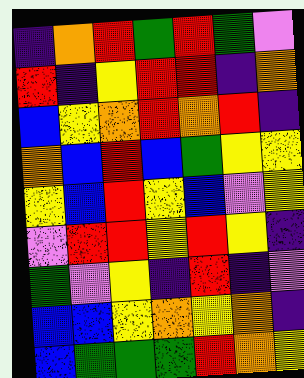[["indigo", "orange", "red", "green", "red", "green", "violet"], ["red", "indigo", "yellow", "red", "red", "indigo", "orange"], ["blue", "yellow", "orange", "red", "orange", "red", "indigo"], ["orange", "blue", "red", "blue", "green", "yellow", "yellow"], ["yellow", "blue", "red", "yellow", "blue", "violet", "yellow"], ["violet", "red", "red", "yellow", "red", "yellow", "indigo"], ["green", "violet", "yellow", "indigo", "red", "indigo", "violet"], ["blue", "blue", "yellow", "orange", "yellow", "orange", "indigo"], ["blue", "green", "green", "green", "red", "orange", "yellow"]]